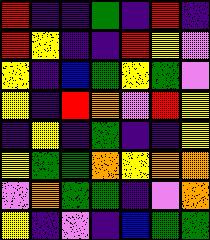[["red", "indigo", "indigo", "green", "indigo", "red", "indigo"], ["red", "yellow", "indigo", "indigo", "red", "yellow", "violet"], ["yellow", "indigo", "blue", "green", "yellow", "green", "violet"], ["yellow", "indigo", "red", "orange", "violet", "red", "yellow"], ["indigo", "yellow", "indigo", "green", "indigo", "indigo", "yellow"], ["yellow", "green", "green", "orange", "yellow", "orange", "orange"], ["violet", "orange", "green", "green", "indigo", "violet", "orange"], ["yellow", "indigo", "violet", "indigo", "blue", "green", "green"]]